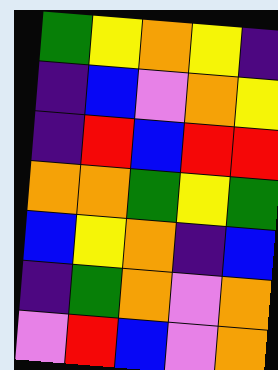[["green", "yellow", "orange", "yellow", "indigo"], ["indigo", "blue", "violet", "orange", "yellow"], ["indigo", "red", "blue", "red", "red"], ["orange", "orange", "green", "yellow", "green"], ["blue", "yellow", "orange", "indigo", "blue"], ["indigo", "green", "orange", "violet", "orange"], ["violet", "red", "blue", "violet", "orange"]]